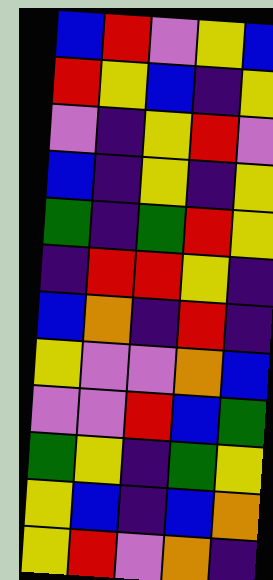[["blue", "red", "violet", "yellow", "blue"], ["red", "yellow", "blue", "indigo", "yellow"], ["violet", "indigo", "yellow", "red", "violet"], ["blue", "indigo", "yellow", "indigo", "yellow"], ["green", "indigo", "green", "red", "yellow"], ["indigo", "red", "red", "yellow", "indigo"], ["blue", "orange", "indigo", "red", "indigo"], ["yellow", "violet", "violet", "orange", "blue"], ["violet", "violet", "red", "blue", "green"], ["green", "yellow", "indigo", "green", "yellow"], ["yellow", "blue", "indigo", "blue", "orange"], ["yellow", "red", "violet", "orange", "indigo"]]